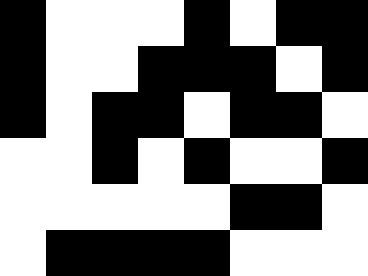[["black", "white", "white", "white", "black", "white", "black", "black"], ["black", "white", "white", "black", "black", "black", "white", "black"], ["black", "white", "black", "black", "white", "black", "black", "white"], ["white", "white", "black", "white", "black", "white", "white", "black"], ["white", "white", "white", "white", "white", "black", "black", "white"], ["white", "black", "black", "black", "black", "white", "white", "white"]]